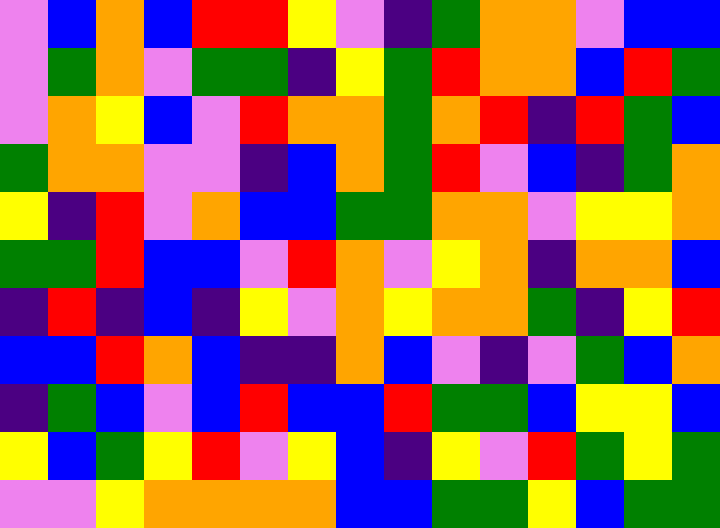[["violet", "blue", "orange", "blue", "red", "red", "yellow", "violet", "indigo", "green", "orange", "orange", "violet", "blue", "blue"], ["violet", "green", "orange", "violet", "green", "green", "indigo", "yellow", "green", "red", "orange", "orange", "blue", "red", "green"], ["violet", "orange", "yellow", "blue", "violet", "red", "orange", "orange", "green", "orange", "red", "indigo", "red", "green", "blue"], ["green", "orange", "orange", "violet", "violet", "indigo", "blue", "orange", "green", "red", "violet", "blue", "indigo", "green", "orange"], ["yellow", "indigo", "red", "violet", "orange", "blue", "blue", "green", "green", "orange", "orange", "violet", "yellow", "yellow", "orange"], ["green", "green", "red", "blue", "blue", "violet", "red", "orange", "violet", "yellow", "orange", "indigo", "orange", "orange", "blue"], ["indigo", "red", "indigo", "blue", "indigo", "yellow", "violet", "orange", "yellow", "orange", "orange", "green", "indigo", "yellow", "red"], ["blue", "blue", "red", "orange", "blue", "indigo", "indigo", "orange", "blue", "violet", "indigo", "violet", "green", "blue", "orange"], ["indigo", "green", "blue", "violet", "blue", "red", "blue", "blue", "red", "green", "green", "blue", "yellow", "yellow", "blue"], ["yellow", "blue", "green", "yellow", "red", "violet", "yellow", "blue", "indigo", "yellow", "violet", "red", "green", "yellow", "green"], ["violet", "violet", "yellow", "orange", "orange", "orange", "orange", "blue", "blue", "green", "green", "yellow", "blue", "green", "green"]]